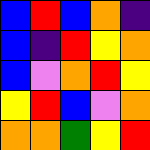[["blue", "red", "blue", "orange", "indigo"], ["blue", "indigo", "red", "yellow", "orange"], ["blue", "violet", "orange", "red", "yellow"], ["yellow", "red", "blue", "violet", "orange"], ["orange", "orange", "green", "yellow", "red"]]